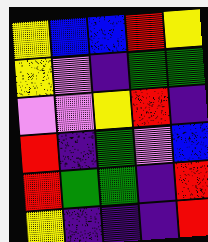[["yellow", "blue", "blue", "red", "yellow"], ["yellow", "violet", "indigo", "green", "green"], ["violet", "violet", "yellow", "red", "indigo"], ["red", "indigo", "green", "violet", "blue"], ["red", "green", "green", "indigo", "red"], ["yellow", "indigo", "indigo", "indigo", "red"]]